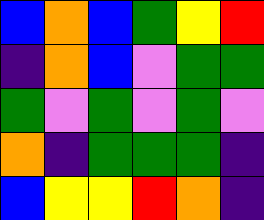[["blue", "orange", "blue", "green", "yellow", "red"], ["indigo", "orange", "blue", "violet", "green", "green"], ["green", "violet", "green", "violet", "green", "violet"], ["orange", "indigo", "green", "green", "green", "indigo"], ["blue", "yellow", "yellow", "red", "orange", "indigo"]]